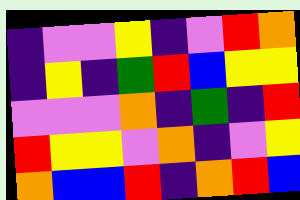[["indigo", "violet", "violet", "yellow", "indigo", "violet", "red", "orange"], ["indigo", "yellow", "indigo", "green", "red", "blue", "yellow", "yellow"], ["violet", "violet", "violet", "orange", "indigo", "green", "indigo", "red"], ["red", "yellow", "yellow", "violet", "orange", "indigo", "violet", "yellow"], ["orange", "blue", "blue", "red", "indigo", "orange", "red", "blue"]]